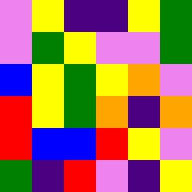[["violet", "yellow", "indigo", "indigo", "yellow", "green"], ["violet", "green", "yellow", "violet", "violet", "green"], ["blue", "yellow", "green", "yellow", "orange", "violet"], ["red", "yellow", "green", "orange", "indigo", "orange"], ["red", "blue", "blue", "red", "yellow", "violet"], ["green", "indigo", "red", "violet", "indigo", "yellow"]]